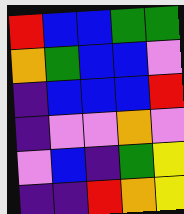[["red", "blue", "blue", "green", "green"], ["orange", "green", "blue", "blue", "violet"], ["indigo", "blue", "blue", "blue", "red"], ["indigo", "violet", "violet", "orange", "violet"], ["violet", "blue", "indigo", "green", "yellow"], ["indigo", "indigo", "red", "orange", "yellow"]]